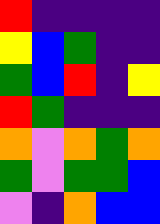[["red", "indigo", "indigo", "indigo", "indigo"], ["yellow", "blue", "green", "indigo", "indigo"], ["green", "blue", "red", "indigo", "yellow"], ["red", "green", "indigo", "indigo", "indigo"], ["orange", "violet", "orange", "green", "orange"], ["green", "violet", "green", "green", "blue"], ["violet", "indigo", "orange", "blue", "blue"]]